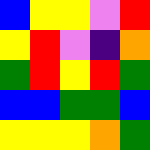[["blue", "yellow", "yellow", "violet", "red"], ["yellow", "red", "violet", "indigo", "orange"], ["green", "red", "yellow", "red", "green"], ["blue", "blue", "green", "green", "blue"], ["yellow", "yellow", "yellow", "orange", "green"]]